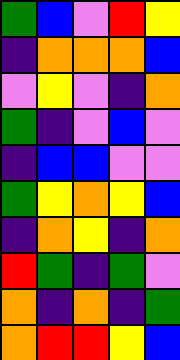[["green", "blue", "violet", "red", "yellow"], ["indigo", "orange", "orange", "orange", "blue"], ["violet", "yellow", "violet", "indigo", "orange"], ["green", "indigo", "violet", "blue", "violet"], ["indigo", "blue", "blue", "violet", "violet"], ["green", "yellow", "orange", "yellow", "blue"], ["indigo", "orange", "yellow", "indigo", "orange"], ["red", "green", "indigo", "green", "violet"], ["orange", "indigo", "orange", "indigo", "green"], ["orange", "red", "red", "yellow", "blue"]]